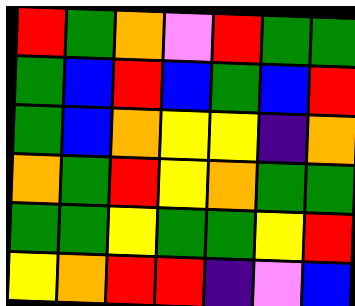[["red", "green", "orange", "violet", "red", "green", "green"], ["green", "blue", "red", "blue", "green", "blue", "red"], ["green", "blue", "orange", "yellow", "yellow", "indigo", "orange"], ["orange", "green", "red", "yellow", "orange", "green", "green"], ["green", "green", "yellow", "green", "green", "yellow", "red"], ["yellow", "orange", "red", "red", "indigo", "violet", "blue"]]